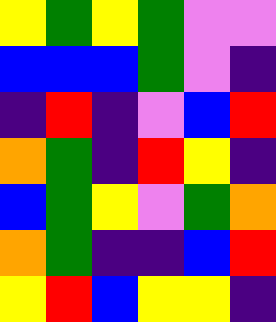[["yellow", "green", "yellow", "green", "violet", "violet"], ["blue", "blue", "blue", "green", "violet", "indigo"], ["indigo", "red", "indigo", "violet", "blue", "red"], ["orange", "green", "indigo", "red", "yellow", "indigo"], ["blue", "green", "yellow", "violet", "green", "orange"], ["orange", "green", "indigo", "indigo", "blue", "red"], ["yellow", "red", "blue", "yellow", "yellow", "indigo"]]